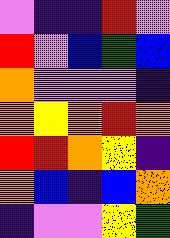[["violet", "indigo", "indigo", "red", "violet"], ["red", "violet", "blue", "green", "blue"], ["orange", "violet", "violet", "violet", "indigo"], ["orange", "yellow", "orange", "red", "orange"], ["red", "red", "orange", "yellow", "indigo"], ["orange", "blue", "indigo", "blue", "orange"], ["indigo", "violet", "violet", "yellow", "green"]]